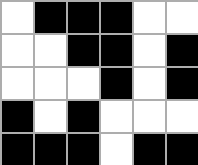[["white", "black", "black", "black", "white", "white"], ["white", "white", "black", "black", "white", "black"], ["white", "white", "white", "black", "white", "black"], ["black", "white", "black", "white", "white", "white"], ["black", "black", "black", "white", "black", "black"]]